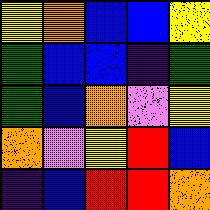[["yellow", "orange", "blue", "blue", "yellow"], ["green", "blue", "blue", "indigo", "green"], ["green", "blue", "orange", "violet", "yellow"], ["orange", "violet", "yellow", "red", "blue"], ["indigo", "blue", "red", "red", "orange"]]